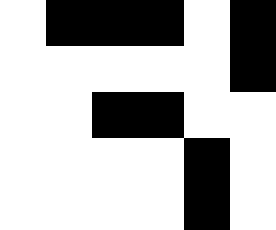[["white", "black", "black", "black", "white", "black"], ["white", "white", "white", "white", "white", "black"], ["white", "white", "black", "black", "white", "white"], ["white", "white", "white", "white", "black", "white"], ["white", "white", "white", "white", "black", "white"]]